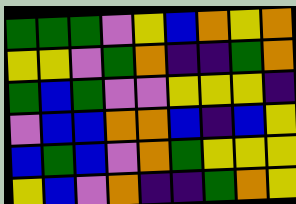[["green", "green", "green", "violet", "yellow", "blue", "orange", "yellow", "orange"], ["yellow", "yellow", "violet", "green", "orange", "indigo", "indigo", "green", "orange"], ["green", "blue", "green", "violet", "violet", "yellow", "yellow", "yellow", "indigo"], ["violet", "blue", "blue", "orange", "orange", "blue", "indigo", "blue", "yellow"], ["blue", "green", "blue", "violet", "orange", "green", "yellow", "yellow", "yellow"], ["yellow", "blue", "violet", "orange", "indigo", "indigo", "green", "orange", "yellow"]]